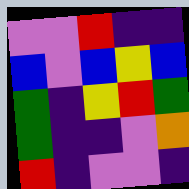[["violet", "violet", "red", "indigo", "indigo"], ["blue", "violet", "blue", "yellow", "blue"], ["green", "indigo", "yellow", "red", "green"], ["green", "indigo", "indigo", "violet", "orange"], ["red", "indigo", "violet", "violet", "indigo"]]